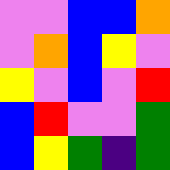[["violet", "violet", "blue", "blue", "orange"], ["violet", "orange", "blue", "yellow", "violet"], ["yellow", "violet", "blue", "violet", "red"], ["blue", "red", "violet", "violet", "green"], ["blue", "yellow", "green", "indigo", "green"]]